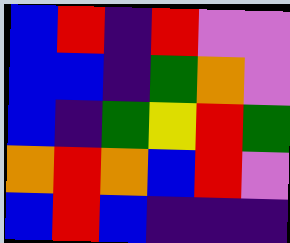[["blue", "red", "indigo", "red", "violet", "violet"], ["blue", "blue", "indigo", "green", "orange", "violet"], ["blue", "indigo", "green", "yellow", "red", "green"], ["orange", "red", "orange", "blue", "red", "violet"], ["blue", "red", "blue", "indigo", "indigo", "indigo"]]